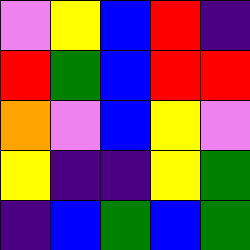[["violet", "yellow", "blue", "red", "indigo"], ["red", "green", "blue", "red", "red"], ["orange", "violet", "blue", "yellow", "violet"], ["yellow", "indigo", "indigo", "yellow", "green"], ["indigo", "blue", "green", "blue", "green"]]